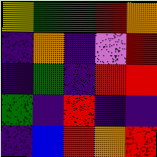[["yellow", "green", "green", "red", "orange"], ["indigo", "orange", "indigo", "violet", "red"], ["indigo", "green", "indigo", "red", "red"], ["green", "indigo", "red", "indigo", "indigo"], ["indigo", "blue", "red", "orange", "red"]]